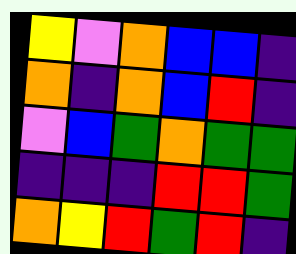[["yellow", "violet", "orange", "blue", "blue", "indigo"], ["orange", "indigo", "orange", "blue", "red", "indigo"], ["violet", "blue", "green", "orange", "green", "green"], ["indigo", "indigo", "indigo", "red", "red", "green"], ["orange", "yellow", "red", "green", "red", "indigo"]]